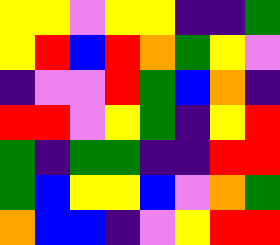[["yellow", "yellow", "violet", "yellow", "yellow", "indigo", "indigo", "green"], ["yellow", "red", "blue", "red", "orange", "green", "yellow", "violet"], ["indigo", "violet", "violet", "red", "green", "blue", "orange", "indigo"], ["red", "red", "violet", "yellow", "green", "indigo", "yellow", "red"], ["green", "indigo", "green", "green", "indigo", "indigo", "red", "red"], ["green", "blue", "yellow", "yellow", "blue", "violet", "orange", "green"], ["orange", "blue", "blue", "indigo", "violet", "yellow", "red", "red"]]